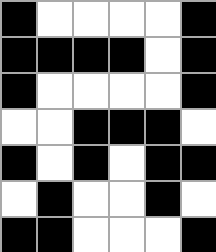[["black", "white", "white", "white", "white", "black"], ["black", "black", "black", "black", "white", "black"], ["black", "white", "white", "white", "white", "black"], ["white", "white", "black", "black", "black", "white"], ["black", "white", "black", "white", "black", "black"], ["white", "black", "white", "white", "black", "white"], ["black", "black", "white", "white", "white", "black"]]